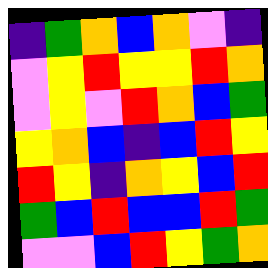[["indigo", "green", "orange", "blue", "orange", "violet", "indigo"], ["violet", "yellow", "red", "yellow", "yellow", "red", "orange"], ["violet", "yellow", "violet", "red", "orange", "blue", "green"], ["yellow", "orange", "blue", "indigo", "blue", "red", "yellow"], ["red", "yellow", "indigo", "orange", "yellow", "blue", "red"], ["green", "blue", "red", "blue", "blue", "red", "green"], ["violet", "violet", "blue", "red", "yellow", "green", "orange"]]